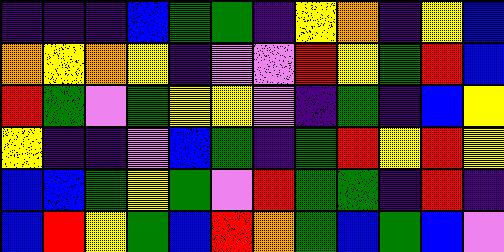[["indigo", "indigo", "indigo", "blue", "green", "green", "indigo", "yellow", "orange", "indigo", "yellow", "blue"], ["orange", "yellow", "orange", "yellow", "indigo", "violet", "violet", "red", "yellow", "green", "red", "blue"], ["red", "green", "violet", "green", "yellow", "yellow", "violet", "indigo", "green", "indigo", "blue", "yellow"], ["yellow", "indigo", "indigo", "violet", "blue", "green", "indigo", "green", "red", "yellow", "red", "yellow"], ["blue", "blue", "green", "yellow", "green", "violet", "red", "green", "green", "indigo", "red", "indigo"], ["blue", "red", "yellow", "green", "blue", "red", "orange", "green", "blue", "green", "blue", "violet"]]